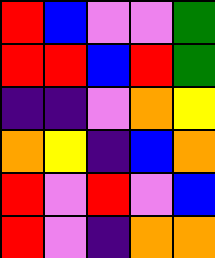[["red", "blue", "violet", "violet", "green"], ["red", "red", "blue", "red", "green"], ["indigo", "indigo", "violet", "orange", "yellow"], ["orange", "yellow", "indigo", "blue", "orange"], ["red", "violet", "red", "violet", "blue"], ["red", "violet", "indigo", "orange", "orange"]]